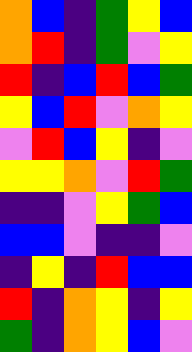[["orange", "blue", "indigo", "green", "yellow", "blue"], ["orange", "red", "indigo", "green", "violet", "yellow"], ["red", "indigo", "blue", "red", "blue", "green"], ["yellow", "blue", "red", "violet", "orange", "yellow"], ["violet", "red", "blue", "yellow", "indigo", "violet"], ["yellow", "yellow", "orange", "violet", "red", "green"], ["indigo", "indigo", "violet", "yellow", "green", "blue"], ["blue", "blue", "violet", "indigo", "indigo", "violet"], ["indigo", "yellow", "indigo", "red", "blue", "blue"], ["red", "indigo", "orange", "yellow", "indigo", "yellow"], ["green", "indigo", "orange", "yellow", "blue", "violet"]]